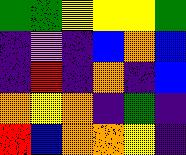[["green", "green", "yellow", "yellow", "yellow", "green"], ["indigo", "violet", "indigo", "blue", "orange", "blue"], ["indigo", "red", "indigo", "orange", "indigo", "blue"], ["orange", "yellow", "orange", "indigo", "green", "indigo"], ["red", "blue", "orange", "orange", "yellow", "indigo"]]